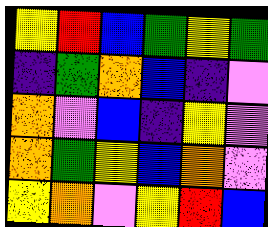[["yellow", "red", "blue", "green", "yellow", "green"], ["indigo", "green", "orange", "blue", "indigo", "violet"], ["orange", "violet", "blue", "indigo", "yellow", "violet"], ["orange", "green", "yellow", "blue", "orange", "violet"], ["yellow", "orange", "violet", "yellow", "red", "blue"]]